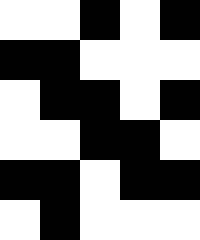[["white", "white", "black", "white", "black"], ["black", "black", "white", "white", "white"], ["white", "black", "black", "white", "black"], ["white", "white", "black", "black", "white"], ["black", "black", "white", "black", "black"], ["white", "black", "white", "white", "white"]]